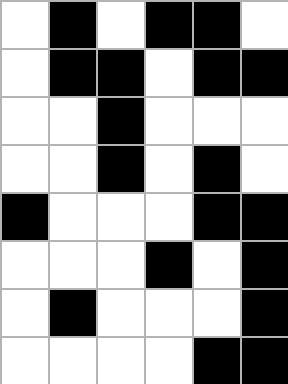[["white", "black", "white", "black", "black", "white"], ["white", "black", "black", "white", "black", "black"], ["white", "white", "black", "white", "white", "white"], ["white", "white", "black", "white", "black", "white"], ["black", "white", "white", "white", "black", "black"], ["white", "white", "white", "black", "white", "black"], ["white", "black", "white", "white", "white", "black"], ["white", "white", "white", "white", "black", "black"]]